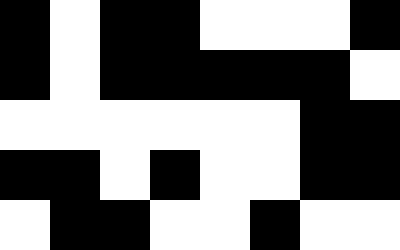[["black", "white", "black", "black", "white", "white", "white", "black"], ["black", "white", "black", "black", "black", "black", "black", "white"], ["white", "white", "white", "white", "white", "white", "black", "black"], ["black", "black", "white", "black", "white", "white", "black", "black"], ["white", "black", "black", "white", "white", "black", "white", "white"]]